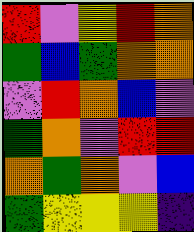[["red", "violet", "yellow", "red", "orange"], ["green", "blue", "green", "orange", "orange"], ["violet", "red", "orange", "blue", "violet"], ["green", "orange", "violet", "red", "red"], ["orange", "green", "orange", "violet", "blue"], ["green", "yellow", "yellow", "yellow", "indigo"]]